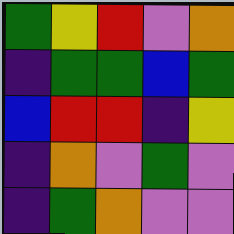[["green", "yellow", "red", "violet", "orange"], ["indigo", "green", "green", "blue", "green"], ["blue", "red", "red", "indigo", "yellow"], ["indigo", "orange", "violet", "green", "violet"], ["indigo", "green", "orange", "violet", "violet"]]